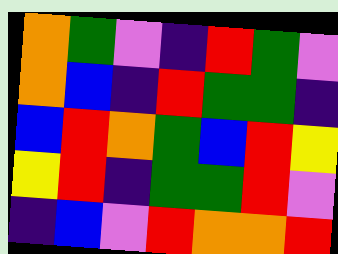[["orange", "green", "violet", "indigo", "red", "green", "violet"], ["orange", "blue", "indigo", "red", "green", "green", "indigo"], ["blue", "red", "orange", "green", "blue", "red", "yellow"], ["yellow", "red", "indigo", "green", "green", "red", "violet"], ["indigo", "blue", "violet", "red", "orange", "orange", "red"]]